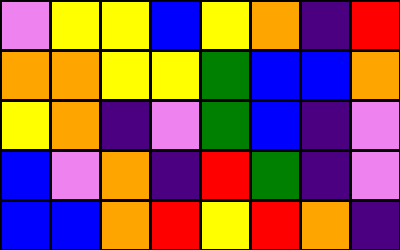[["violet", "yellow", "yellow", "blue", "yellow", "orange", "indigo", "red"], ["orange", "orange", "yellow", "yellow", "green", "blue", "blue", "orange"], ["yellow", "orange", "indigo", "violet", "green", "blue", "indigo", "violet"], ["blue", "violet", "orange", "indigo", "red", "green", "indigo", "violet"], ["blue", "blue", "orange", "red", "yellow", "red", "orange", "indigo"]]